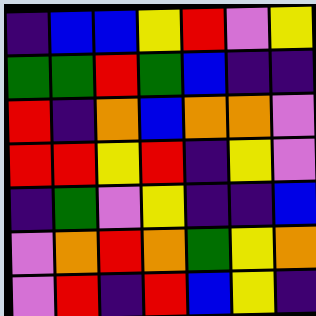[["indigo", "blue", "blue", "yellow", "red", "violet", "yellow"], ["green", "green", "red", "green", "blue", "indigo", "indigo"], ["red", "indigo", "orange", "blue", "orange", "orange", "violet"], ["red", "red", "yellow", "red", "indigo", "yellow", "violet"], ["indigo", "green", "violet", "yellow", "indigo", "indigo", "blue"], ["violet", "orange", "red", "orange", "green", "yellow", "orange"], ["violet", "red", "indigo", "red", "blue", "yellow", "indigo"]]